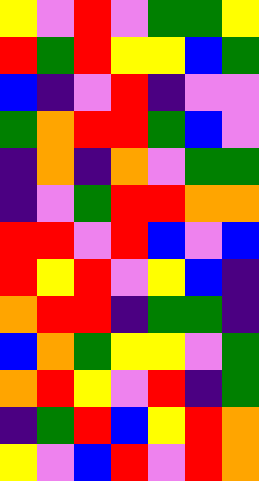[["yellow", "violet", "red", "violet", "green", "green", "yellow"], ["red", "green", "red", "yellow", "yellow", "blue", "green"], ["blue", "indigo", "violet", "red", "indigo", "violet", "violet"], ["green", "orange", "red", "red", "green", "blue", "violet"], ["indigo", "orange", "indigo", "orange", "violet", "green", "green"], ["indigo", "violet", "green", "red", "red", "orange", "orange"], ["red", "red", "violet", "red", "blue", "violet", "blue"], ["red", "yellow", "red", "violet", "yellow", "blue", "indigo"], ["orange", "red", "red", "indigo", "green", "green", "indigo"], ["blue", "orange", "green", "yellow", "yellow", "violet", "green"], ["orange", "red", "yellow", "violet", "red", "indigo", "green"], ["indigo", "green", "red", "blue", "yellow", "red", "orange"], ["yellow", "violet", "blue", "red", "violet", "red", "orange"]]